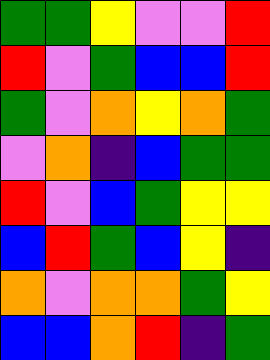[["green", "green", "yellow", "violet", "violet", "red"], ["red", "violet", "green", "blue", "blue", "red"], ["green", "violet", "orange", "yellow", "orange", "green"], ["violet", "orange", "indigo", "blue", "green", "green"], ["red", "violet", "blue", "green", "yellow", "yellow"], ["blue", "red", "green", "blue", "yellow", "indigo"], ["orange", "violet", "orange", "orange", "green", "yellow"], ["blue", "blue", "orange", "red", "indigo", "green"]]